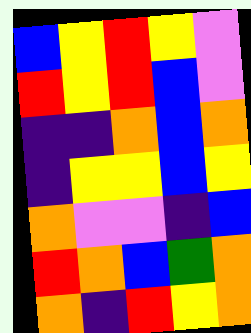[["blue", "yellow", "red", "yellow", "violet"], ["red", "yellow", "red", "blue", "violet"], ["indigo", "indigo", "orange", "blue", "orange"], ["indigo", "yellow", "yellow", "blue", "yellow"], ["orange", "violet", "violet", "indigo", "blue"], ["red", "orange", "blue", "green", "orange"], ["orange", "indigo", "red", "yellow", "orange"]]